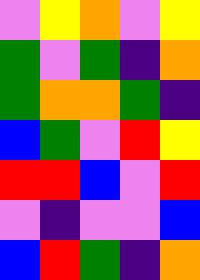[["violet", "yellow", "orange", "violet", "yellow"], ["green", "violet", "green", "indigo", "orange"], ["green", "orange", "orange", "green", "indigo"], ["blue", "green", "violet", "red", "yellow"], ["red", "red", "blue", "violet", "red"], ["violet", "indigo", "violet", "violet", "blue"], ["blue", "red", "green", "indigo", "orange"]]